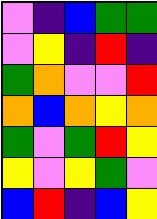[["violet", "indigo", "blue", "green", "green"], ["violet", "yellow", "indigo", "red", "indigo"], ["green", "orange", "violet", "violet", "red"], ["orange", "blue", "orange", "yellow", "orange"], ["green", "violet", "green", "red", "yellow"], ["yellow", "violet", "yellow", "green", "violet"], ["blue", "red", "indigo", "blue", "yellow"]]